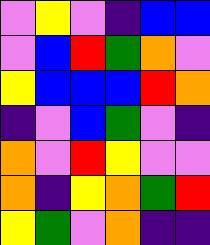[["violet", "yellow", "violet", "indigo", "blue", "blue"], ["violet", "blue", "red", "green", "orange", "violet"], ["yellow", "blue", "blue", "blue", "red", "orange"], ["indigo", "violet", "blue", "green", "violet", "indigo"], ["orange", "violet", "red", "yellow", "violet", "violet"], ["orange", "indigo", "yellow", "orange", "green", "red"], ["yellow", "green", "violet", "orange", "indigo", "indigo"]]